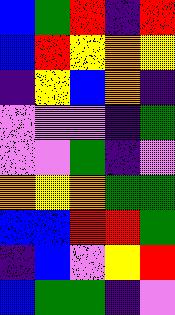[["blue", "green", "red", "indigo", "red"], ["blue", "red", "yellow", "orange", "yellow"], ["indigo", "yellow", "blue", "orange", "indigo"], ["violet", "violet", "violet", "indigo", "green"], ["violet", "violet", "green", "indigo", "violet"], ["orange", "yellow", "orange", "green", "green"], ["blue", "blue", "red", "red", "green"], ["indigo", "blue", "violet", "yellow", "red"], ["blue", "green", "green", "indigo", "violet"]]